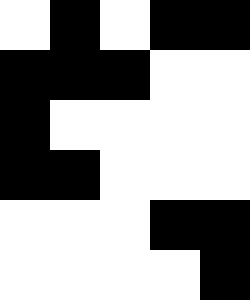[["white", "black", "white", "black", "black"], ["black", "black", "black", "white", "white"], ["black", "white", "white", "white", "white"], ["black", "black", "white", "white", "white"], ["white", "white", "white", "black", "black"], ["white", "white", "white", "white", "black"]]